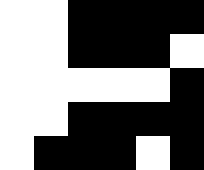[["white", "white", "black", "black", "black", "black"], ["white", "white", "black", "black", "black", "white"], ["white", "white", "white", "white", "white", "black"], ["white", "white", "black", "black", "black", "black"], ["white", "black", "black", "black", "white", "black"]]